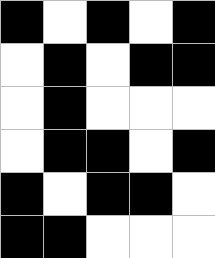[["black", "white", "black", "white", "black"], ["white", "black", "white", "black", "black"], ["white", "black", "white", "white", "white"], ["white", "black", "black", "white", "black"], ["black", "white", "black", "black", "white"], ["black", "black", "white", "white", "white"]]